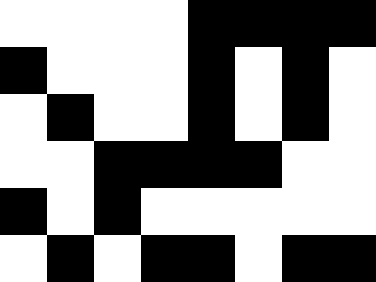[["white", "white", "white", "white", "black", "black", "black", "black"], ["black", "white", "white", "white", "black", "white", "black", "white"], ["white", "black", "white", "white", "black", "white", "black", "white"], ["white", "white", "black", "black", "black", "black", "white", "white"], ["black", "white", "black", "white", "white", "white", "white", "white"], ["white", "black", "white", "black", "black", "white", "black", "black"]]